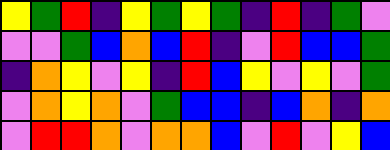[["yellow", "green", "red", "indigo", "yellow", "green", "yellow", "green", "indigo", "red", "indigo", "green", "violet"], ["violet", "violet", "green", "blue", "orange", "blue", "red", "indigo", "violet", "red", "blue", "blue", "green"], ["indigo", "orange", "yellow", "violet", "yellow", "indigo", "red", "blue", "yellow", "violet", "yellow", "violet", "green"], ["violet", "orange", "yellow", "orange", "violet", "green", "blue", "blue", "indigo", "blue", "orange", "indigo", "orange"], ["violet", "red", "red", "orange", "violet", "orange", "orange", "blue", "violet", "red", "violet", "yellow", "blue"]]